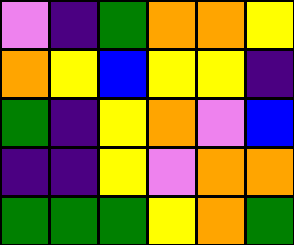[["violet", "indigo", "green", "orange", "orange", "yellow"], ["orange", "yellow", "blue", "yellow", "yellow", "indigo"], ["green", "indigo", "yellow", "orange", "violet", "blue"], ["indigo", "indigo", "yellow", "violet", "orange", "orange"], ["green", "green", "green", "yellow", "orange", "green"]]